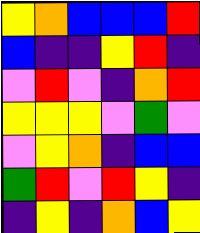[["yellow", "orange", "blue", "blue", "blue", "red"], ["blue", "indigo", "indigo", "yellow", "red", "indigo"], ["violet", "red", "violet", "indigo", "orange", "red"], ["yellow", "yellow", "yellow", "violet", "green", "violet"], ["violet", "yellow", "orange", "indigo", "blue", "blue"], ["green", "red", "violet", "red", "yellow", "indigo"], ["indigo", "yellow", "indigo", "orange", "blue", "yellow"]]